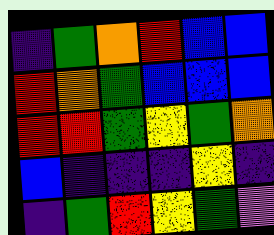[["indigo", "green", "orange", "red", "blue", "blue"], ["red", "orange", "green", "blue", "blue", "blue"], ["red", "red", "green", "yellow", "green", "orange"], ["blue", "indigo", "indigo", "indigo", "yellow", "indigo"], ["indigo", "green", "red", "yellow", "green", "violet"]]